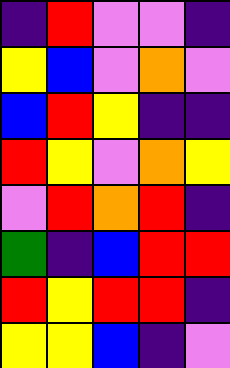[["indigo", "red", "violet", "violet", "indigo"], ["yellow", "blue", "violet", "orange", "violet"], ["blue", "red", "yellow", "indigo", "indigo"], ["red", "yellow", "violet", "orange", "yellow"], ["violet", "red", "orange", "red", "indigo"], ["green", "indigo", "blue", "red", "red"], ["red", "yellow", "red", "red", "indigo"], ["yellow", "yellow", "blue", "indigo", "violet"]]